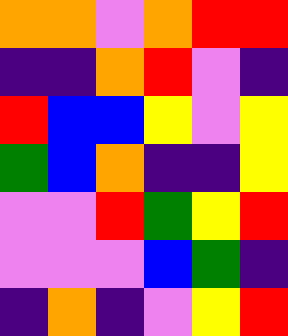[["orange", "orange", "violet", "orange", "red", "red"], ["indigo", "indigo", "orange", "red", "violet", "indigo"], ["red", "blue", "blue", "yellow", "violet", "yellow"], ["green", "blue", "orange", "indigo", "indigo", "yellow"], ["violet", "violet", "red", "green", "yellow", "red"], ["violet", "violet", "violet", "blue", "green", "indigo"], ["indigo", "orange", "indigo", "violet", "yellow", "red"]]